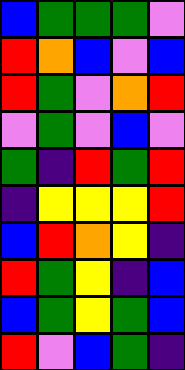[["blue", "green", "green", "green", "violet"], ["red", "orange", "blue", "violet", "blue"], ["red", "green", "violet", "orange", "red"], ["violet", "green", "violet", "blue", "violet"], ["green", "indigo", "red", "green", "red"], ["indigo", "yellow", "yellow", "yellow", "red"], ["blue", "red", "orange", "yellow", "indigo"], ["red", "green", "yellow", "indigo", "blue"], ["blue", "green", "yellow", "green", "blue"], ["red", "violet", "blue", "green", "indigo"]]